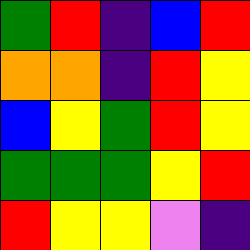[["green", "red", "indigo", "blue", "red"], ["orange", "orange", "indigo", "red", "yellow"], ["blue", "yellow", "green", "red", "yellow"], ["green", "green", "green", "yellow", "red"], ["red", "yellow", "yellow", "violet", "indigo"]]